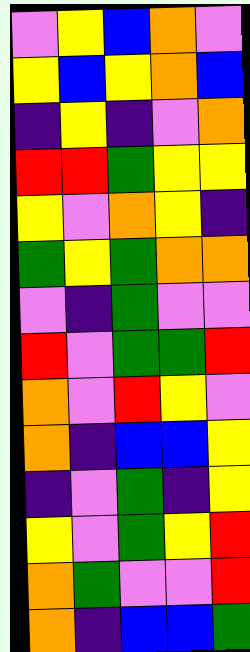[["violet", "yellow", "blue", "orange", "violet"], ["yellow", "blue", "yellow", "orange", "blue"], ["indigo", "yellow", "indigo", "violet", "orange"], ["red", "red", "green", "yellow", "yellow"], ["yellow", "violet", "orange", "yellow", "indigo"], ["green", "yellow", "green", "orange", "orange"], ["violet", "indigo", "green", "violet", "violet"], ["red", "violet", "green", "green", "red"], ["orange", "violet", "red", "yellow", "violet"], ["orange", "indigo", "blue", "blue", "yellow"], ["indigo", "violet", "green", "indigo", "yellow"], ["yellow", "violet", "green", "yellow", "red"], ["orange", "green", "violet", "violet", "red"], ["orange", "indigo", "blue", "blue", "green"]]